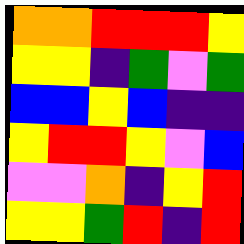[["orange", "orange", "red", "red", "red", "yellow"], ["yellow", "yellow", "indigo", "green", "violet", "green"], ["blue", "blue", "yellow", "blue", "indigo", "indigo"], ["yellow", "red", "red", "yellow", "violet", "blue"], ["violet", "violet", "orange", "indigo", "yellow", "red"], ["yellow", "yellow", "green", "red", "indigo", "red"]]